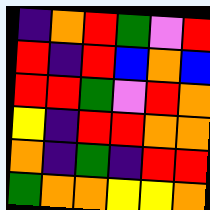[["indigo", "orange", "red", "green", "violet", "red"], ["red", "indigo", "red", "blue", "orange", "blue"], ["red", "red", "green", "violet", "red", "orange"], ["yellow", "indigo", "red", "red", "orange", "orange"], ["orange", "indigo", "green", "indigo", "red", "red"], ["green", "orange", "orange", "yellow", "yellow", "orange"]]